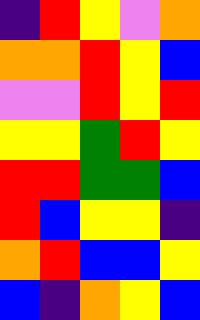[["indigo", "red", "yellow", "violet", "orange"], ["orange", "orange", "red", "yellow", "blue"], ["violet", "violet", "red", "yellow", "red"], ["yellow", "yellow", "green", "red", "yellow"], ["red", "red", "green", "green", "blue"], ["red", "blue", "yellow", "yellow", "indigo"], ["orange", "red", "blue", "blue", "yellow"], ["blue", "indigo", "orange", "yellow", "blue"]]